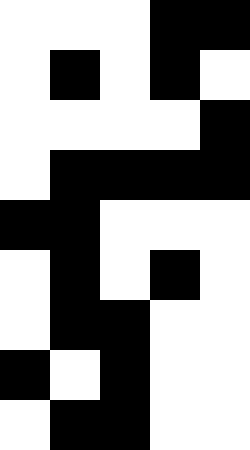[["white", "white", "white", "black", "black"], ["white", "black", "white", "black", "white"], ["white", "white", "white", "white", "black"], ["white", "black", "black", "black", "black"], ["black", "black", "white", "white", "white"], ["white", "black", "white", "black", "white"], ["white", "black", "black", "white", "white"], ["black", "white", "black", "white", "white"], ["white", "black", "black", "white", "white"]]